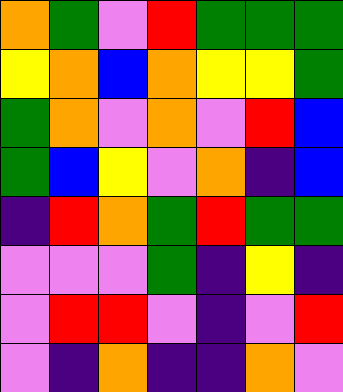[["orange", "green", "violet", "red", "green", "green", "green"], ["yellow", "orange", "blue", "orange", "yellow", "yellow", "green"], ["green", "orange", "violet", "orange", "violet", "red", "blue"], ["green", "blue", "yellow", "violet", "orange", "indigo", "blue"], ["indigo", "red", "orange", "green", "red", "green", "green"], ["violet", "violet", "violet", "green", "indigo", "yellow", "indigo"], ["violet", "red", "red", "violet", "indigo", "violet", "red"], ["violet", "indigo", "orange", "indigo", "indigo", "orange", "violet"]]